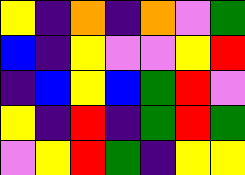[["yellow", "indigo", "orange", "indigo", "orange", "violet", "green"], ["blue", "indigo", "yellow", "violet", "violet", "yellow", "red"], ["indigo", "blue", "yellow", "blue", "green", "red", "violet"], ["yellow", "indigo", "red", "indigo", "green", "red", "green"], ["violet", "yellow", "red", "green", "indigo", "yellow", "yellow"]]